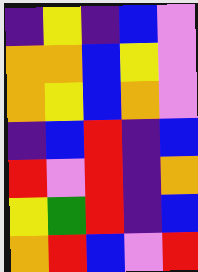[["indigo", "yellow", "indigo", "blue", "violet"], ["orange", "orange", "blue", "yellow", "violet"], ["orange", "yellow", "blue", "orange", "violet"], ["indigo", "blue", "red", "indigo", "blue"], ["red", "violet", "red", "indigo", "orange"], ["yellow", "green", "red", "indigo", "blue"], ["orange", "red", "blue", "violet", "red"]]